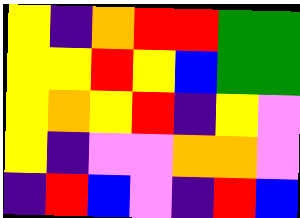[["yellow", "indigo", "orange", "red", "red", "green", "green"], ["yellow", "yellow", "red", "yellow", "blue", "green", "green"], ["yellow", "orange", "yellow", "red", "indigo", "yellow", "violet"], ["yellow", "indigo", "violet", "violet", "orange", "orange", "violet"], ["indigo", "red", "blue", "violet", "indigo", "red", "blue"]]